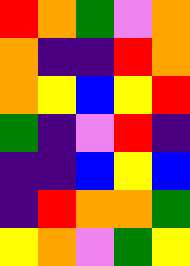[["red", "orange", "green", "violet", "orange"], ["orange", "indigo", "indigo", "red", "orange"], ["orange", "yellow", "blue", "yellow", "red"], ["green", "indigo", "violet", "red", "indigo"], ["indigo", "indigo", "blue", "yellow", "blue"], ["indigo", "red", "orange", "orange", "green"], ["yellow", "orange", "violet", "green", "yellow"]]